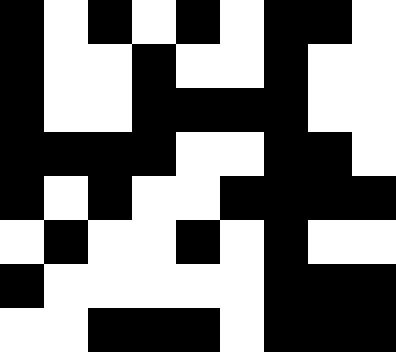[["black", "white", "black", "white", "black", "white", "black", "black", "white"], ["black", "white", "white", "black", "white", "white", "black", "white", "white"], ["black", "white", "white", "black", "black", "black", "black", "white", "white"], ["black", "black", "black", "black", "white", "white", "black", "black", "white"], ["black", "white", "black", "white", "white", "black", "black", "black", "black"], ["white", "black", "white", "white", "black", "white", "black", "white", "white"], ["black", "white", "white", "white", "white", "white", "black", "black", "black"], ["white", "white", "black", "black", "black", "white", "black", "black", "black"]]